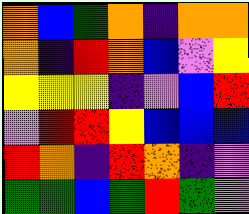[["orange", "blue", "green", "orange", "indigo", "orange", "orange"], ["orange", "indigo", "red", "orange", "blue", "violet", "yellow"], ["yellow", "yellow", "yellow", "indigo", "violet", "blue", "red"], ["violet", "red", "red", "yellow", "blue", "blue", "blue"], ["red", "orange", "indigo", "red", "orange", "indigo", "violet"], ["green", "green", "blue", "green", "red", "green", "violet"]]